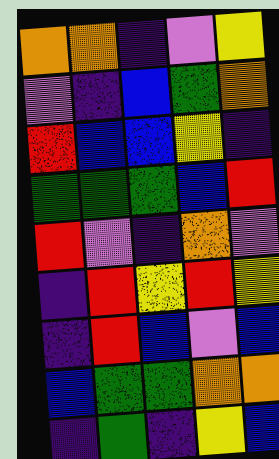[["orange", "orange", "indigo", "violet", "yellow"], ["violet", "indigo", "blue", "green", "orange"], ["red", "blue", "blue", "yellow", "indigo"], ["green", "green", "green", "blue", "red"], ["red", "violet", "indigo", "orange", "violet"], ["indigo", "red", "yellow", "red", "yellow"], ["indigo", "red", "blue", "violet", "blue"], ["blue", "green", "green", "orange", "orange"], ["indigo", "green", "indigo", "yellow", "blue"]]